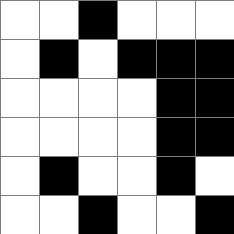[["white", "white", "black", "white", "white", "white"], ["white", "black", "white", "black", "black", "black"], ["white", "white", "white", "white", "black", "black"], ["white", "white", "white", "white", "black", "black"], ["white", "black", "white", "white", "black", "white"], ["white", "white", "black", "white", "white", "black"]]